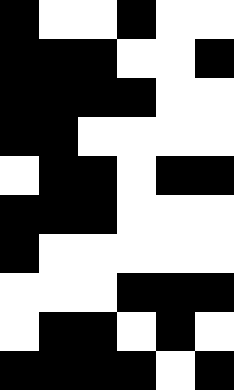[["black", "white", "white", "black", "white", "white"], ["black", "black", "black", "white", "white", "black"], ["black", "black", "black", "black", "white", "white"], ["black", "black", "white", "white", "white", "white"], ["white", "black", "black", "white", "black", "black"], ["black", "black", "black", "white", "white", "white"], ["black", "white", "white", "white", "white", "white"], ["white", "white", "white", "black", "black", "black"], ["white", "black", "black", "white", "black", "white"], ["black", "black", "black", "black", "white", "black"]]